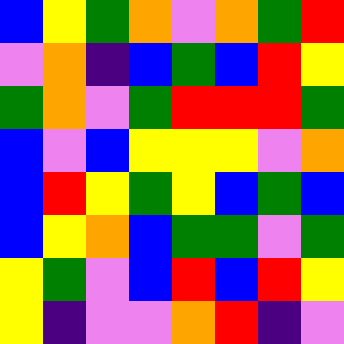[["blue", "yellow", "green", "orange", "violet", "orange", "green", "red"], ["violet", "orange", "indigo", "blue", "green", "blue", "red", "yellow"], ["green", "orange", "violet", "green", "red", "red", "red", "green"], ["blue", "violet", "blue", "yellow", "yellow", "yellow", "violet", "orange"], ["blue", "red", "yellow", "green", "yellow", "blue", "green", "blue"], ["blue", "yellow", "orange", "blue", "green", "green", "violet", "green"], ["yellow", "green", "violet", "blue", "red", "blue", "red", "yellow"], ["yellow", "indigo", "violet", "violet", "orange", "red", "indigo", "violet"]]